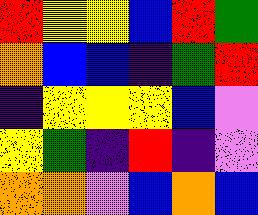[["red", "yellow", "yellow", "blue", "red", "green"], ["orange", "blue", "blue", "indigo", "green", "red"], ["indigo", "yellow", "yellow", "yellow", "blue", "violet"], ["yellow", "green", "indigo", "red", "indigo", "violet"], ["orange", "orange", "violet", "blue", "orange", "blue"]]